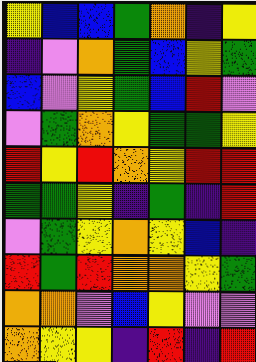[["yellow", "blue", "blue", "green", "orange", "indigo", "yellow"], ["indigo", "violet", "orange", "green", "blue", "yellow", "green"], ["blue", "violet", "yellow", "green", "blue", "red", "violet"], ["violet", "green", "orange", "yellow", "green", "green", "yellow"], ["red", "yellow", "red", "orange", "yellow", "red", "red"], ["green", "green", "yellow", "indigo", "green", "indigo", "red"], ["violet", "green", "yellow", "orange", "yellow", "blue", "indigo"], ["red", "green", "red", "orange", "orange", "yellow", "green"], ["orange", "orange", "violet", "blue", "yellow", "violet", "violet"], ["orange", "yellow", "yellow", "indigo", "red", "indigo", "red"]]